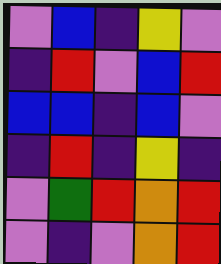[["violet", "blue", "indigo", "yellow", "violet"], ["indigo", "red", "violet", "blue", "red"], ["blue", "blue", "indigo", "blue", "violet"], ["indigo", "red", "indigo", "yellow", "indigo"], ["violet", "green", "red", "orange", "red"], ["violet", "indigo", "violet", "orange", "red"]]